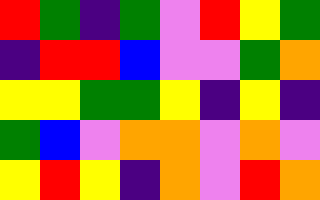[["red", "green", "indigo", "green", "violet", "red", "yellow", "green"], ["indigo", "red", "red", "blue", "violet", "violet", "green", "orange"], ["yellow", "yellow", "green", "green", "yellow", "indigo", "yellow", "indigo"], ["green", "blue", "violet", "orange", "orange", "violet", "orange", "violet"], ["yellow", "red", "yellow", "indigo", "orange", "violet", "red", "orange"]]